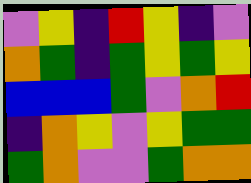[["violet", "yellow", "indigo", "red", "yellow", "indigo", "violet"], ["orange", "green", "indigo", "green", "yellow", "green", "yellow"], ["blue", "blue", "blue", "green", "violet", "orange", "red"], ["indigo", "orange", "yellow", "violet", "yellow", "green", "green"], ["green", "orange", "violet", "violet", "green", "orange", "orange"]]